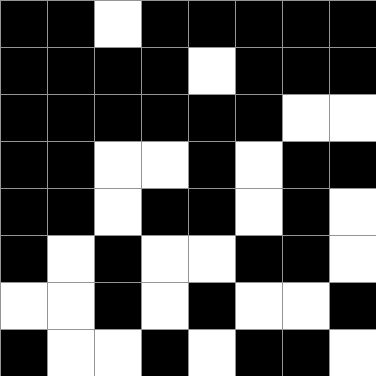[["black", "black", "white", "black", "black", "black", "black", "black"], ["black", "black", "black", "black", "white", "black", "black", "black"], ["black", "black", "black", "black", "black", "black", "white", "white"], ["black", "black", "white", "white", "black", "white", "black", "black"], ["black", "black", "white", "black", "black", "white", "black", "white"], ["black", "white", "black", "white", "white", "black", "black", "white"], ["white", "white", "black", "white", "black", "white", "white", "black"], ["black", "white", "white", "black", "white", "black", "black", "white"]]